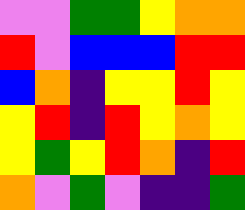[["violet", "violet", "green", "green", "yellow", "orange", "orange"], ["red", "violet", "blue", "blue", "blue", "red", "red"], ["blue", "orange", "indigo", "yellow", "yellow", "red", "yellow"], ["yellow", "red", "indigo", "red", "yellow", "orange", "yellow"], ["yellow", "green", "yellow", "red", "orange", "indigo", "red"], ["orange", "violet", "green", "violet", "indigo", "indigo", "green"]]